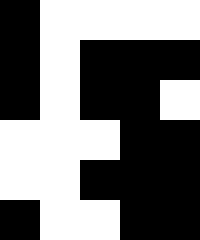[["black", "white", "white", "white", "white"], ["black", "white", "black", "black", "black"], ["black", "white", "black", "black", "white"], ["white", "white", "white", "black", "black"], ["white", "white", "black", "black", "black"], ["black", "white", "white", "black", "black"]]